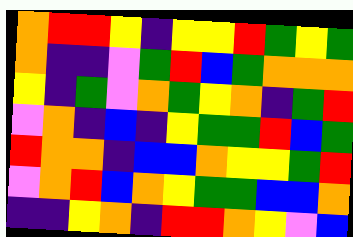[["orange", "red", "red", "yellow", "indigo", "yellow", "yellow", "red", "green", "yellow", "green"], ["orange", "indigo", "indigo", "violet", "green", "red", "blue", "green", "orange", "orange", "orange"], ["yellow", "indigo", "green", "violet", "orange", "green", "yellow", "orange", "indigo", "green", "red"], ["violet", "orange", "indigo", "blue", "indigo", "yellow", "green", "green", "red", "blue", "green"], ["red", "orange", "orange", "indigo", "blue", "blue", "orange", "yellow", "yellow", "green", "red"], ["violet", "orange", "red", "blue", "orange", "yellow", "green", "green", "blue", "blue", "orange"], ["indigo", "indigo", "yellow", "orange", "indigo", "red", "red", "orange", "yellow", "violet", "blue"]]